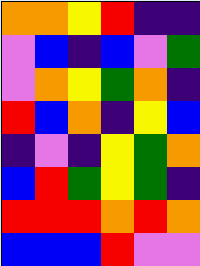[["orange", "orange", "yellow", "red", "indigo", "indigo"], ["violet", "blue", "indigo", "blue", "violet", "green"], ["violet", "orange", "yellow", "green", "orange", "indigo"], ["red", "blue", "orange", "indigo", "yellow", "blue"], ["indigo", "violet", "indigo", "yellow", "green", "orange"], ["blue", "red", "green", "yellow", "green", "indigo"], ["red", "red", "red", "orange", "red", "orange"], ["blue", "blue", "blue", "red", "violet", "violet"]]